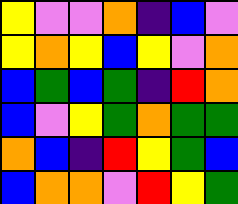[["yellow", "violet", "violet", "orange", "indigo", "blue", "violet"], ["yellow", "orange", "yellow", "blue", "yellow", "violet", "orange"], ["blue", "green", "blue", "green", "indigo", "red", "orange"], ["blue", "violet", "yellow", "green", "orange", "green", "green"], ["orange", "blue", "indigo", "red", "yellow", "green", "blue"], ["blue", "orange", "orange", "violet", "red", "yellow", "green"]]